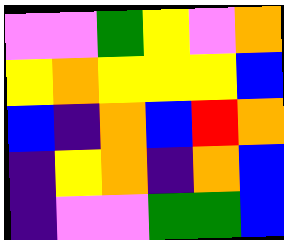[["violet", "violet", "green", "yellow", "violet", "orange"], ["yellow", "orange", "yellow", "yellow", "yellow", "blue"], ["blue", "indigo", "orange", "blue", "red", "orange"], ["indigo", "yellow", "orange", "indigo", "orange", "blue"], ["indigo", "violet", "violet", "green", "green", "blue"]]